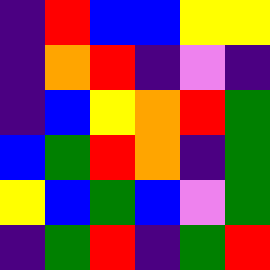[["indigo", "red", "blue", "blue", "yellow", "yellow"], ["indigo", "orange", "red", "indigo", "violet", "indigo"], ["indigo", "blue", "yellow", "orange", "red", "green"], ["blue", "green", "red", "orange", "indigo", "green"], ["yellow", "blue", "green", "blue", "violet", "green"], ["indigo", "green", "red", "indigo", "green", "red"]]